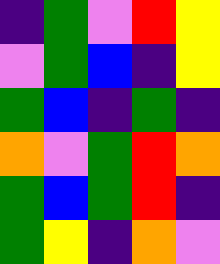[["indigo", "green", "violet", "red", "yellow"], ["violet", "green", "blue", "indigo", "yellow"], ["green", "blue", "indigo", "green", "indigo"], ["orange", "violet", "green", "red", "orange"], ["green", "blue", "green", "red", "indigo"], ["green", "yellow", "indigo", "orange", "violet"]]